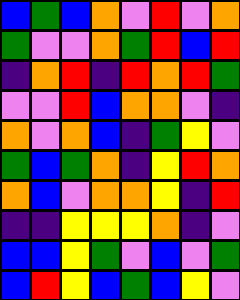[["blue", "green", "blue", "orange", "violet", "red", "violet", "orange"], ["green", "violet", "violet", "orange", "green", "red", "blue", "red"], ["indigo", "orange", "red", "indigo", "red", "orange", "red", "green"], ["violet", "violet", "red", "blue", "orange", "orange", "violet", "indigo"], ["orange", "violet", "orange", "blue", "indigo", "green", "yellow", "violet"], ["green", "blue", "green", "orange", "indigo", "yellow", "red", "orange"], ["orange", "blue", "violet", "orange", "orange", "yellow", "indigo", "red"], ["indigo", "indigo", "yellow", "yellow", "yellow", "orange", "indigo", "violet"], ["blue", "blue", "yellow", "green", "violet", "blue", "violet", "green"], ["blue", "red", "yellow", "blue", "green", "blue", "yellow", "violet"]]